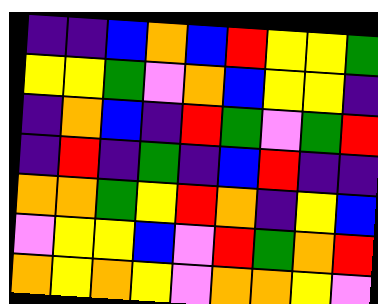[["indigo", "indigo", "blue", "orange", "blue", "red", "yellow", "yellow", "green"], ["yellow", "yellow", "green", "violet", "orange", "blue", "yellow", "yellow", "indigo"], ["indigo", "orange", "blue", "indigo", "red", "green", "violet", "green", "red"], ["indigo", "red", "indigo", "green", "indigo", "blue", "red", "indigo", "indigo"], ["orange", "orange", "green", "yellow", "red", "orange", "indigo", "yellow", "blue"], ["violet", "yellow", "yellow", "blue", "violet", "red", "green", "orange", "red"], ["orange", "yellow", "orange", "yellow", "violet", "orange", "orange", "yellow", "violet"]]